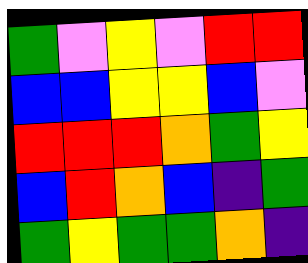[["green", "violet", "yellow", "violet", "red", "red"], ["blue", "blue", "yellow", "yellow", "blue", "violet"], ["red", "red", "red", "orange", "green", "yellow"], ["blue", "red", "orange", "blue", "indigo", "green"], ["green", "yellow", "green", "green", "orange", "indigo"]]